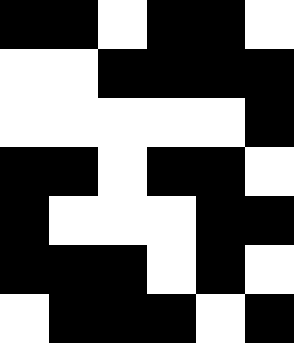[["black", "black", "white", "black", "black", "white"], ["white", "white", "black", "black", "black", "black"], ["white", "white", "white", "white", "white", "black"], ["black", "black", "white", "black", "black", "white"], ["black", "white", "white", "white", "black", "black"], ["black", "black", "black", "white", "black", "white"], ["white", "black", "black", "black", "white", "black"]]